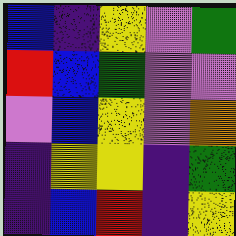[["blue", "indigo", "yellow", "violet", "green"], ["red", "blue", "green", "violet", "violet"], ["violet", "blue", "yellow", "violet", "orange"], ["indigo", "yellow", "yellow", "indigo", "green"], ["indigo", "blue", "red", "indigo", "yellow"]]